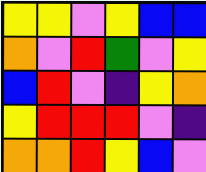[["yellow", "yellow", "violet", "yellow", "blue", "blue"], ["orange", "violet", "red", "green", "violet", "yellow"], ["blue", "red", "violet", "indigo", "yellow", "orange"], ["yellow", "red", "red", "red", "violet", "indigo"], ["orange", "orange", "red", "yellow", "blue", "violet"]]